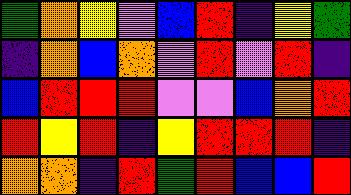[["green", "orange", "yellow", "violet", "blue", "red", "indigo", "yellow", "green"], ["indigo", "orange", "blue", "orange", "violet", "red", "violet", "red", "indigo"], ["blue", "red", "red", "red", "violet", "violet", "blue", "orange", "red"], ["red", "yellow", "red", "indigo", "yellow", "red", "red", "red", "indigo"], ["orange", "orange", "indigo", "red", "green", "red", "blue", "blue", "red"]]